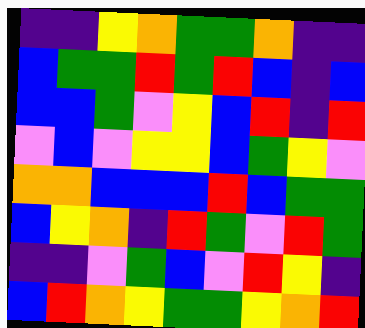[["indigo", "indigo", "yellow", "orange", "green", "green", "orange", "indigo", "indigo"], ["blue", "green", "green", "red", "green", "red", "blue", "indigo", "blue"], ["blue", "blue", "green", "violet", "yellow", "blue", "red", "indigo", "red"], ["violet", "blue", "violet", "yellow", "yellow", "blue", "green", "yellow", "violet"], ["orange", "orange", "blue", "blue", "blue", "red", "blue", "green", "green"], ["blue", "yellow", "orange", "indigo", "red", "green", "violet", "red", "green"], ["indigo", "indigo", "violet", "green", "blue", "violet", "red", "yellow", "indigo"], ["blue", "red", "orange", "yellow", "green", "green", "yellow", "orange", "red"]]